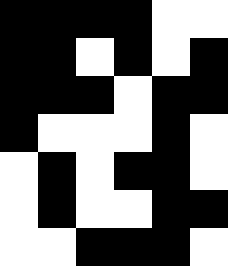[["black", "black", "black", "black", "white", "white"], ["black", "black", "white", "black", "white", "black"], ["black", "black", "black", "white", "black", "black"], ["black", "white", "white", "white", "black", "white"], ["white", "black", "white", "black", "black", "white"], ["white", "black", "white", "white", "black", "black"], ["white", "white", "black", "black", "black", "white"]]